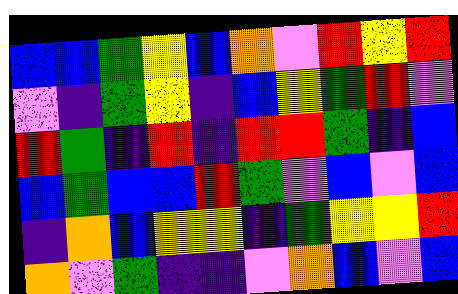[["blue", "blue", "green", "yellow", "blue", "orange", "violet", "red", "yellow", "red"], ["violet", "indigo", "green", "yellow", "indigo", "blue", "yellow", "green", "red", "violet"], ["red", "green", "indigo", "red", "indigo", "red", "red", "green", "indigo", "blue"], ["blue", "green", "blue", "blue", "red", "green", "violet", "blue", "violet", "blue"], ["indigo", "orange", "blue", "yellow", "yellow", "indigo", "green", "yellow", "yellow", "red"], ["orange", "violet", "green", "indigo", "indigo", "violet", "orange", "blue", "violet", "blue"]]